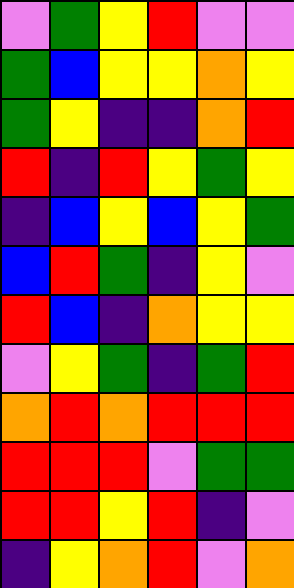[["violet", "green", "yellow", "red", "violet", "violet"], ["green", "blue", "yellow", "yellow", "orange", "yellow"], ["green", "yellow", "indigo", "indigo", "orange", "red"], ["red", "indigo", "red", "yellow", "green", "yellow"], ["indigo", "blue", "yellow", "blue", "yellow", "green"], ["blue", "red", "green", "indigo", "yellow", "violet"], ["red", "blue", "indigo", "orange", "yellow", "yellow"], ["violet", "yellow", "green", "indigo", "green", "red"], ["orange", "red", "orange", "red", "red", "red"], ["red", "red", "red", "violet", "green", "green"], ["red", "red", "yellow", "red", "indigo", "violet"], ["indigo", "yellow", "orange", "red", "violet", "orange"]]